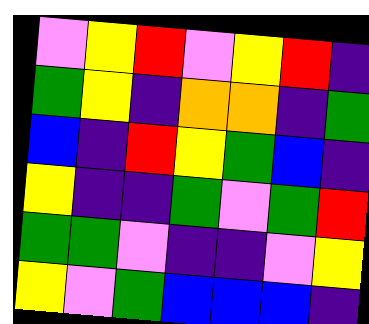[["violet", "yellow", "red", "violet", "yellow", "red", "indigo"], ["green", "yellow", "indigo", "orange", "orange", "indigo", "green"], ["blue", "indigo", "red", "yellow", "green", "blue", "indigo"], ["yellow", "indigo", "indigo", "green", "violet", "green", "red"], ["green", "green", "violet", "indigo", "indigo", "violet", "yellow"], ["yellow", "violet", "green", "blue", "blue", "blue", "indigo"]]